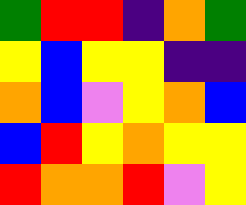[["green", "red", "red", "indigo", "orange", "green"], ["yellow", "blue", "yellow", "yellow", "indigo", "indigo"], ["orange", "blue", "violet", "yellow", "orange", "blue"], ["blue", "red", "yellow", "orange", "yellow", "yellow"], ["red", "orange", "orange", "red", "violet", "yellow"]]